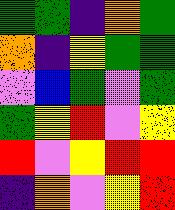[["green", "green", "indigo", "orange", "green"], ["orange", "indigo", "yellow", "green", "green"], ["violet", "blue", "green", "violet", "green"], ["green", "yellow", "red", "violet", "yellow"], ["red", "violet", "yellow", "red", "red"], ["indigo", "orange", "violet", "yellow", "red"]]